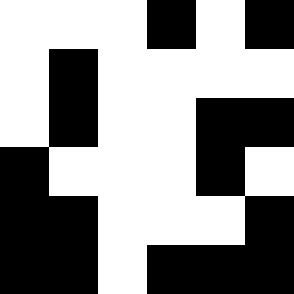[["white", "white", "white", "black", "white", "black"], ["white", "black", "white", "white", "white", "white"], ["white", "black", "white", "white", "black", "black"], ["black", "white", "white", "white", "black", "white"], ["black", "black", "white", "white", "white", "black"], ["black", "black", "white", "black", "black", "black"]]